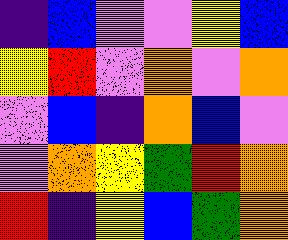[["indigo", "blue", "violet", "violet", "yellow", "blue"], ["yellow", "red", "violet", "orange", "violet", "orange"], ["violet", "blue", "indigo", "orange", "blue", "violet"], ["violet", "orange", "yellow", "green", "red", "orange"], ["red", "indigo", "yellow", "blue", "green", "orange"]]